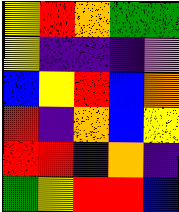[["yellow", "red", "orange", "green", "green"], ["yellow", "indigo", "indigo", "indigo", "violet"], ["blue", "yellow", "red", "blue", "orange"], ["red", "indigo", "orange", "blue", "yellow"], ["red", "red", "indigo", "orange", "indigo"], ["green", "yellow", "red", "red", "blue"]]